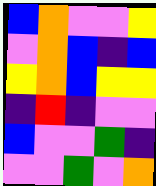[["blue", "orange", "violet", "violet", "yellow"], ["violet", "orange", "blue", "indigo", "blue"], ["yellow", "orange", "blue", "yellow", "yellow"], ["indigo", "red", "indigo", "violet", "violet"], ["blue", "violet", "violet", "green", "indigo"], ["violet", "violet", "green", "violet", "orange"]]